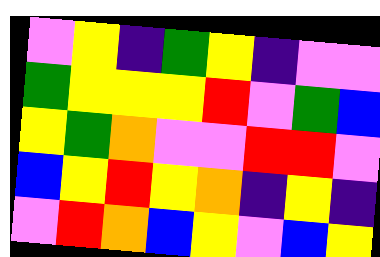[["violet", "yellow", "indigo", "green", "yellow", "indigo", "violet", "violet"], ["green", "yellow", "yellow", "yellow", "red", "violet", "green", "blue"], ["yellow", "green", "orange", "violet", "violet", "red", "red", "violet"], ["blue", "yellow", "red", "yellow", "orange", "indigo", "yellow", "indigo"], ["violet", "red", "orange", "blue", "yellow", "violet", "blue", "yellow"]]